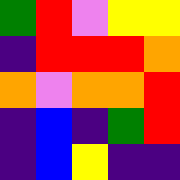[["green", "red", "violet", "yellow", "yellow"], ["indigo", "red", "red", "red", "orange"], ["orange", "violet", "orange", "orange", "red"], ["indigo", "blue", "indigo", "green", "red"], ["indigo", "blue", "yellow", "indigo", "indigo"]]